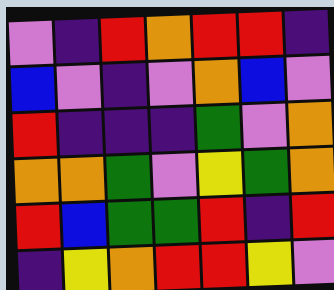[["violet", "indigo", "red", "orange", "red", "red", "indigo"], ["blue", "violet", "indigo", "violet", "orange", "blue", "violet"], ["red", "indigo", "indigo", "indigo", "green", "violet", "orange"], ["orange", "orange", "green", "violet", "yellow", "green", "orange"], ["red", "blue", "green", "green", "red", "indigo", "red"], ["indigo", "yellow", "orange", "red", "red", "yellow", "violet"]]